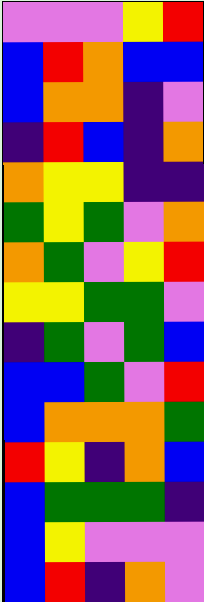[["violet", "violet", "violet", "yellow", "red"], ["blue", "red", "orange", "blue", "blue"], ["blue", "orange", "orange", "indigo", "violet"], ["indigo", "red", "blue", "indigo", "orange"], ["orange", "yellow", "yellow", "indigo", "indigo"], ["green", "yellow", "green", "violet", "orange"], ["orange", "green", "violet", "yellow", "red"], ["yellow", "yellow", "green", "green", "violet"], ["indigo", "green", "violet", "green", "blue"], ["blue", "blue", "green", "violet", "red"], ["blue", "orange", "orange", "orange", "green"], ["red", "yellow", "indigo", "orange", "blue"], ["blue", "green", "green", "green", "indigo"], ["blue", "yellow", "violet", "violet", "violet"], ["blue", "red", "indigo", "orange", "violet"]]